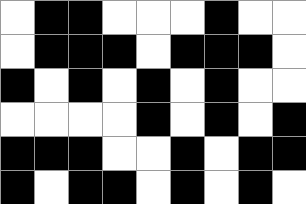[["white", "black", "black", "white", "white", "white", "black", "white", "white"], ["white", "black", "black", "black", "white", "black", "black", "black", "white"], ["black", "white", "black", "white", "black", "white", "black", "white", "white"], ["white", "white", "white", "white", "black", "white", "black", "white", "black"], ["black", "black", "black", "white", "white", "black", "white", "black", "black"], ["black", "white", "black", "black", "white", "black", "white", "black", "white"]]